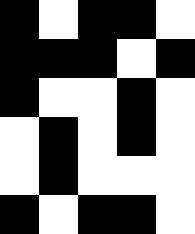[["black", "white", "black", "black", "white"], ["black", "black", "black", "white", "black"], ["black", "white", "white", "black", "white"], ["white", "black", "white", "black", "white"], ["white", "black", "white", "white", "white"], ["black", "white", "black", "black", "white"]]